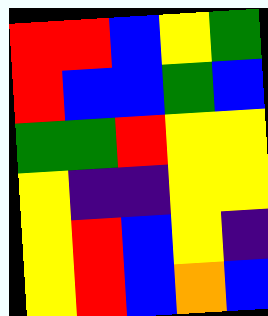[["red", "red", "blue", "yellow", "green"], ["red", "blue", "blue", "green", "blue"], ["green", "green", "red", "yellow", "yellow"], ["yellow", "indigo", "indigo", "yellow", "yellow"], ["yellow", "red", "blue", "yellow", "indigo"], ["yellow", "red", "blue", "orange", "blue"]]